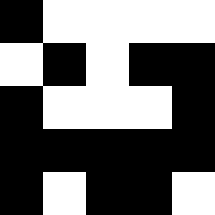[["black", "white", "white", "white", "white"], ["white", "black", "white", "black", "black"], ["black", "white", "white", "white", "black"], ["black", "black", "black", "black", "black"], ["black", "white", "black", "black", "white"]]